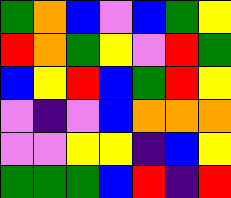[["green", "orange", "blue", "violet", "blue", "green", "yellow"], ["red", "orange", "green", "yellow", "violet", "red", "green"], ["blue", "yellow", "red", "blue", "green", "red", "yellow"], ["violet", "indigo", "violet", "blue", "orange", "orange", "orange"], ["violet", "violet", "yellow", "yellow", "indigo", "blue", "yellow"], ["green", "green", "green", "blue", "red", "indigo", "red"]]